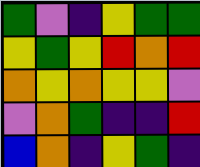[["green", "violet", "indigo", "yellow", "green", "green"], ["yellow", "green", "yellow", "red", "orange", "red"], ["orange", "yellow", "orange", "yellow", "yellow", "violet"], ["violet", "orange", "green", "indigo", "indigo", "red"], ["blue", "orange", "indigo", "yellow", "green", "indigo"]]